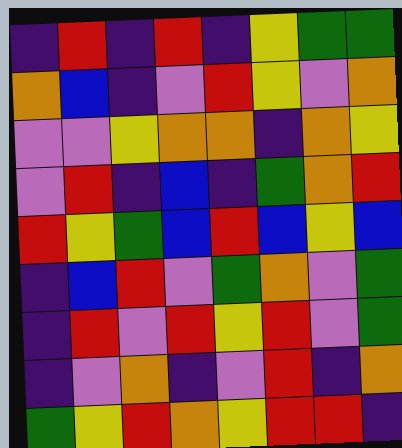[["indigo", "red", "indigo", "red", "indigo", "yellow", "green", "green"], ["orange", "blue", "indigo", "violet", "red", "yellow", "violet", "orange"], ["violet", "violet", "yellow", "orange", "orange", "indigo", "orange", "yellow"], ["violet", "red", "indigo", "blue", "indigo", "green", "orange", "red"], ["red", "yellow", "green", "blue", "red", "blue", "yellow", "blue"], ["indigo", "blue", "red", "violet", "green", "orange", "violet", "green"], ["indigo", "red", "violet", "red", "yellow", "red", "violet", "green"], ["indigo", "violet", "orange", "indigo", "violet", "red", "indigo", "orange"], ["green", "yellow", "red", "orange", "yellow", "red", "red", "indigo"]]